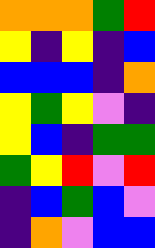[["orange", "orange", "orange", "green", "red"], ["yellow", "indigo", "yellow", "indigo", "blue"], ["blue", "blue", "blue", "indigo", "orange"], ["yellow", "green", "yellow", "violet", "indigo"], ["yellow", "blue", "indigo", "green", "green"], ["green", "yellow", "red", "violet", "red"], ["indigo", "blue", "green", "blue", "violet"], ["indigo", "orange", "violet", "blue", "blue"]]